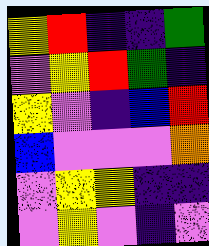[["yellow", "red", "indigo", "indigo", "green"], ["violet", "yellow", "red", "green", "indigo"], ["yellow", "violet", "indigo", "blue", "red"], ["blue", "violet", "violet", "violet", "orange"], ["violet", "yellow", "yellow", "indigo", "indigo"], ["violet", "yellow", "violet", "indigo", "violet"]]